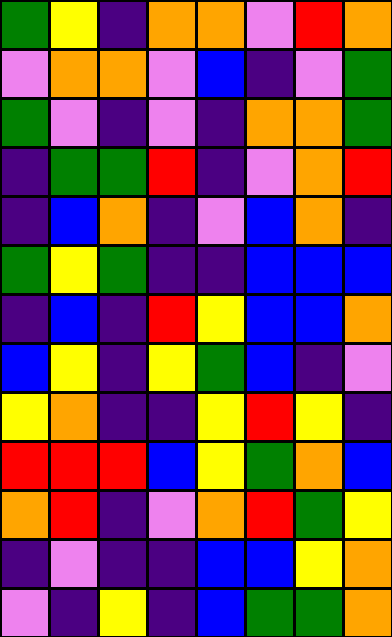[["green", "yellow", "indigo", "orange", "orange", "violet", "red", "orange"], ["violet", "orange", "orange", "violet", "blue", "indigo", "violet", "green"], ["green", "violet", "indigo", "violet", "indigo", "orange", "orange", "green"], ["indigo", "green", "green", "red", "indigo", "violet", "orange", "red"], ["indigo", "blue", "orange", "indigo", "violet", "blue", "orange", "indigo"], ["green", "yellow", "green", "indigo", "indigo", "blue", "blue", "blue"], ["indigo", "blue", "indigo", "red", "yellow", "blue", "blue", "orange"], ["blue", "yellow", "indigo", "yellow", "green", "blue", "indigo", "violet"], ["yellow", "orange", "indigo", "indigo", "yellow", "red", "yellow", "indigo"], ["red", "red", "red", "blue", "yellow", "green", "orange", "blue"], ["orange", "red", "indigo", "violet", "orange", "red", "green", "yellow"], ["indigo", "violet", "indigo", "indigo", "blue", "blue", "yellow", "orange"], ["violet", "indigo", "yellow", "indigo", "blue", "green", "green", "orange"]]